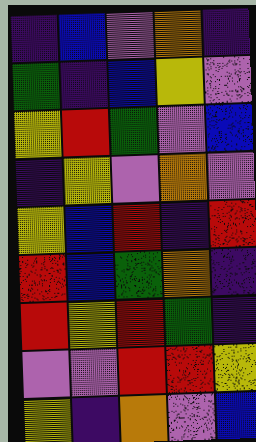[["indigo", "blue", "violet", "orange", "indigo"], ["green", "indigo", "blue", "yellow", "violet"], ["yellow", "red", "green", "violet", "blue"], ["indigo", "yellow", "violet", "orange", "violet"], ["yellow", "blue", "red", "indigo", "red"], ["red", "blue", "green", "orange", "indigo"], ["red", "yellow", "red", "green", "indigo"], ["violet", "violet", "red", "red", "yellow"], ["yellow", "indigo", "orange", "violet", "blue"]]